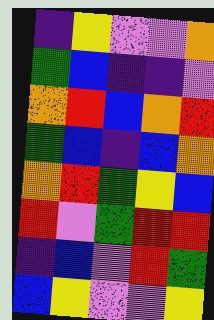[["indigo", "yellow", "violet", "violet", "orange"], ["green", "blue", "indigo", "indigo", "violet"], ["orange", "red", "blue", "orange", "red"], ["green", "blue", "indigo", "blue", "orange"], ["orange", "red", "green", "yellow", "blue"], ["red", "violet", "green", "red", "red"], ["indigo", "blue", "violet", "red", "green"], ["blue", "yellow", "violet", "violet", "yellow"]]